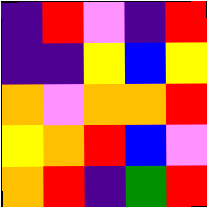[["indigo", "red", "violet", "indigo", "red"], ["indigo", "indigo", "yellow", "blue", "yellow"], ["orange", "violet", "orange", "orange", "red"], ["yellow", "orange", "red", "blue", "violet"], ["orange", "red", "indigo", "green", "red"]]